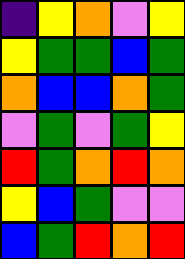[["indigo", "yellow", "orange", "violet", "yellow"], ["yellow", "green", "green", "blue", "green"], ["orange", "blue", "blue", "orange", "green"], ["violet", "green", "violet", "green", "yellow"], ["red", "green", "orange", "red", "orange"], ["yellow", "blue", "green", "violet", "violet"], ["blue", "green", "red", "orange", "red"]]